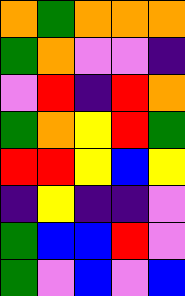[["orange", "green", "orange", "orange", "orange"], ["green", "orange", "violet", "violet", "indigo"], ["violet", "red", "indigo", "red", "orange"], ["green", "orange", "yellow", "red", "green"], ["red", "red", "yellow", "blue", "yellow"], ["indigo", "yellow", "indigo", "indigo", "violet"], ["green", "blue", "blue", "red", "violet"], ["green", "violet", "blue", "violet", "blue"]]